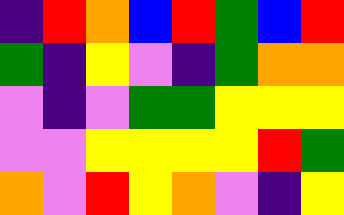[["indigo", "red", "orange", "blue", "red", "green", "blue", "red"], ["green", "indigo", "yellow", "violet", "indigo", "green", "orange", "orange"], ["violet", "indigo", "violet", "green", "green", "yellow", "yellow", "yellow"], ["violet", "violet", "yellow", "yellow", "yellow", "yellow", "red", "green"], ["orange", "violet", "red", "yellow", "orange", "violet", "indigo", "yellow"]]